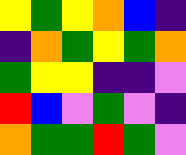[["yellow", "green", "yellow", "orange", "blue", "indigo"], ["indigo", "orange", "green", "yellow", "green", "orange"], ["green", "yellow", "yellow", "indigo", "indigo", "violet"], ["red", "blue", "violet", "green", "violet", "indigo"], ["orange", "green", "green", "red", "green", "violet"]]